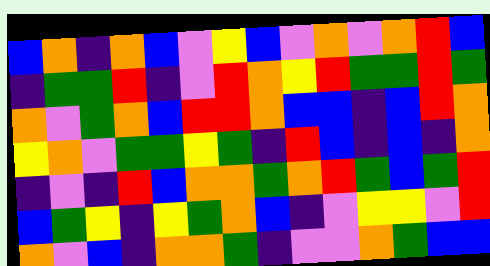[["blue", "orange", "indigo", "orange", "blue", "violet", "yellow", "blue", "violet", "orange", "violet", "orange", "red", "blue"], ["indigo", "green", "green", "red", "indigo", "violet", "red", "orange", "yellow", "red", "green", "green", "red", "green"], ["orange", "violet", "green", "orange", "blue", "red", "red", "orange", "blue", "blue", "indigo", "blue", "red", "orange"], ["yellow", "orange", "violet", "green", "green", "yellow", "green", "indigo", "red", "blue", "indigo", "blue", "indigo", "orange"], ["indigo", "violet", "indigo", "red", "blue", "orange", "orange", "green", "orange", "red", "green", "blue", "green", "red"], ["blue", "green", "yellow", "indigo", "yellow", "green", "orange", "blue", "indigo", "violet", "yellow", "yellow", "violet", "red"], ["orange", "violet", "blue", "indigo", "orange", "orange", "green", "indigo", "violet", "violet", "orange", "green", "blue", "blue"]]